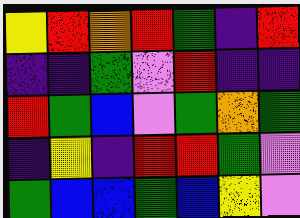[["yellow", "red", "orange", "red", "green", "indigo", "red"], ["indigo", "indigo", "green", "violet", "red", "indigo", "indigo"], ["red", "green", "blue", "violet", "green", "orange", "green"], ["indigo", "yellow", "indigo", "red", "red", "green", "violet"], ["green", "blue", "blue", "green", "blue", "yellow", "violet"]]